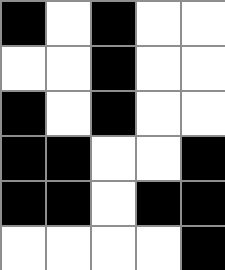[["black", "white", "black", "white", "white"], ["white", "white", "black", "white", "white"], ["black", "white", "black", "white", "white"], ["black", "black", "white", "white", "black"], ["black", "black", "white", "black", "black"], ["white", "white", "white", "white", "black"]]